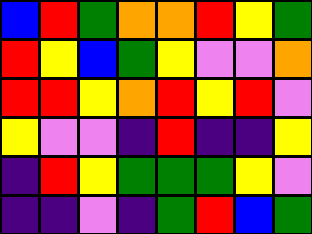[["blue", "red", "green", "orange", "orange", "red", "yellow", "green"], ["red", "yellow", "blue", "green", "yellow", "violet", "violet", "orange"], ["red", "red", "yellow", "orange", "red", "yellow", "red", "violet"], ["yellow", "violet", "violet", "indigo", "red", "indigo", "indigo", "yellow"], ["indigo", "red", "yellow", "green", "green", "green", "yellow", "violet"], ["indigo", "indigo", "violet", "indigo", "green", "red", "blue", "green"]]